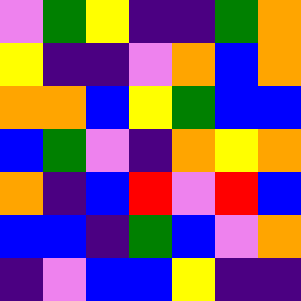[["violet", "green", "yellow", "indigo", "indigo", "green", "orange"], ["yellow", "indigo", "indigo", "violet", "orange", "blue", "orange"], ["orange", "orange", "blue", "yellow", "green", "blue", "blue"], ["blue", "green", "violet", "indigo", "orange", "yellow", "orange"], ["orange", "indigo", "blue", "red", "violet", "red", "blue"], ["blue", "blue", "indigo", "green", "blue", "violet", "orange"], ["indigo", "violet", "blue", "blue", "yellow", "indigo", "indigo"]]